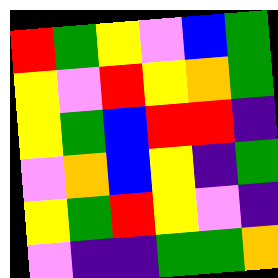[["red", "green", "yellow", "violet", "blue", "green"], ["yellow", "violet", "red", "yellow", "orange", "green"], ["yellow", "green", "blue", "red", "red", "indigo"], ["violet", "orange", "blue", "yellow", "indigo", "green"], ["yellow", "green", "red", "yellow", "violet", "indigo"], ["violet", "indigo", "indigo", "green", "green", "orange"]]